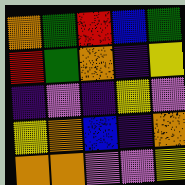[["orange", "green", "red", "blue", "green"], ["red", "green", "orange", "indigo", "yellow"], ["indigo", "violet", "indigo", "yellow", "violet"], ["yellow", "orange", "blue", "indigo", "orange"], ["orange", "orange", "violet", "violet", "yellow"]]